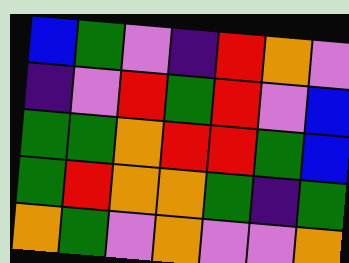[["blue", "green", "violet", "indigo", "red", "orange", "violet"], ["indigo", "violet", "red", "green", "red", "violet", "blue"], ["green", "green", "orange", "red", "red", "green", "blue"], ["green", "red", "orange", "orange", "green", "indigo", "green"], ["orange", "green", "violet", "orange", "violet", "violet", "orange"]]